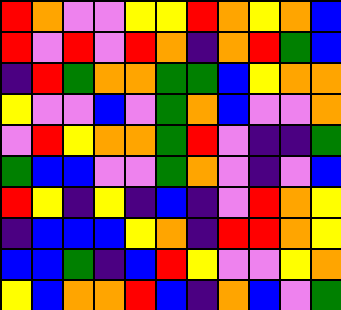[["red", "orange", "violet", "violet", "yellow", "yellow", "red", "orange", "yellow", "orange", "blue"], ["red", "violet", "red", "violet", "red", "orange", "indigo", "orange", "red", "green", "blue"], ["indigo", "red", "green", "orange", "orange", "green", "green", "blue", "yellow", "orange", "orange"], ["yellow", "violet", "violet", "blue", "violet", "green", "orange", "blue", "violet", "violet", "orange"], ["violet", "red", "yellow", "orange", "orange", "green", "red", "violet", "indigo", "indigo", "green"], ["green", "blue", "blue", "violet", "violet", "green", "orange", "violet", "indigo", "violet", "blue"], ["red", "yellow", "indigo", "yellow", "indigo", "blue", "indigo", "violet", "red", "orange", "yellow"], ["indigo", "blue", "blue", "blue", "yellow", "orange", "indigo", "red", "red", "orange", "yellow"], ["blue", "blue", "green", "indigo", "blue", "red", "yellow", "violet", "violet", "yellow", "orange"], ["yellow", "blue", "orange", "orange", "red", "blue", "indigo", "orange", "blue", "violet", "green"]]